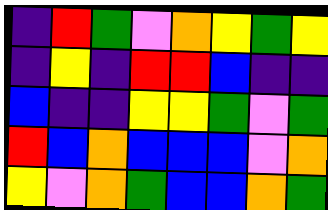[["indigo", "red", "green", "violet", "orange", "yellow", "green", "yellow"], ["indigo", "yellow", "indigo", "red", "red", "blue", "indigo", "indigo"], ["blue", "indigo", "indigo", "yellow", "yellow", "green", "violet", "green"], ["red", "blue", "orange", "blue", "blue", "blue", "violet", "orange"], ["yellow", "violet", "orange", "green", "blue", "blue", "orange", "green"]]